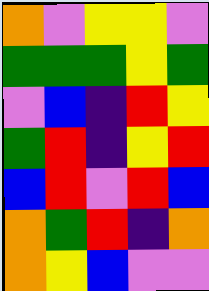[["orange", "violet", "yellow", "yellow", "violet"], ["green", "green", "green", "yellow", "green"], ["violet", "blue", "indigo", "red", "yellow"], ["green", "red", "indigo", "yellow", "red"], ["blue", "red", "violet", "red", "blue"], ["orange", "green", "red", "indigo", "orange"], ["orange", "yellow", "blue", "violet", "violet"]]